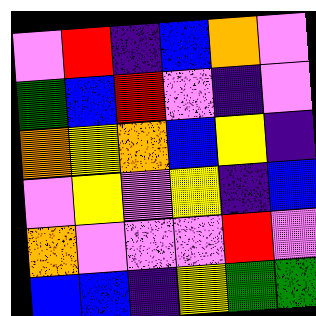[["violet", "red", "indigo", "blue", "orange", "violet"], ["green", "blue", "red", "violet", "indigo", "violet"], ["orange", "yellow", "orange", "blue", "yellow", "indigo"], ["violet", "yellow", "violet", "yellow", "indigo", "blue"], ["orange", "violet", "violet", "violet", "red", "violet"], ["blue", "blue", "indigo", "yellow", "green", "green"]]